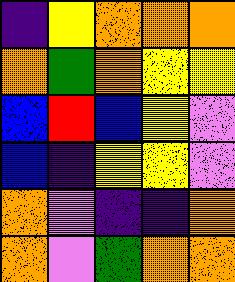[["indigo", "yellow", "orange", "orange", "orange"], ["orange", "green", "orange", "yellow", "yellow"], ["blue", "red", "blue", "yellow", "violet"], ["blue", "indigo", "yellow", "yellow", "violet"], ["orange", "violet", "indigo", "indigo", "orange"], ["orange", "violet", "green", "orange", "orange"]]